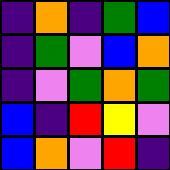[["indigo", "orange", "indigo", "green", "blue"], ["indigo", "green", "violet", "blue", "orange"], ["indigo", "violet", "green", "orange", "green"], ["blue", "indigo", "red", "yellow", "violet"], ["blue", "orange", "violet", "red", "indigo"]]